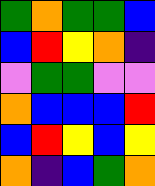[["green", "orange", "green", "green", "blue"], ["blue", "red", "yellow", "orange", "indigo"], ["violet", "green", "green", "violet", "violet"], ["orange", "blue", "blue", "blue", "red"], ["blue", "red", "yellow", "blue", "yellow"], ["orange", "indigo", "blue", "green", "orange"]]